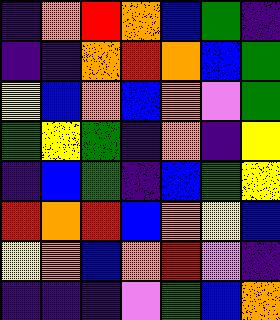[["indigo", "orange", "red", "orange", "blue", "green", "indigo"], ["indigo", "indigo", "orange", "red", "orange", "blue", "green"], ["yellow", "blue", "orange", "blue", "orange", "violet", "green"], ["green", "yellow", "green", "indigo", "orange", "indigo", "yellow"], ["indigo", "blue", "green", "indigo", "blue", "green", "yellow"], ["red", "orange", "red", "blue", "orange", "yellow", "blue"], ["yellow", "orange", "blue", "orange", "red", "violet", "indigo"], ["indigo", "indigo", "indigo", "violet", "green", "blue", "orange"]]